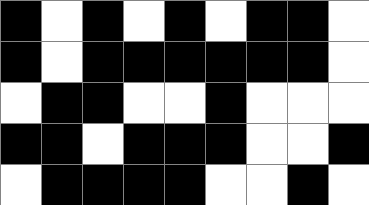[["black", "white", "black", "white", "black", "white", "black", "black", "white"], ["black", "white", "black", "black", "black", "black", "black", "black", "white"], ["white", "black", "black", "white", "white", "black", "white", "white", "white"], ["black", "black", "white", "black", "black", "black", "white", "white", "black"], ["white", "black", "black", "black", "black", "white", "white", "black", "white"]]